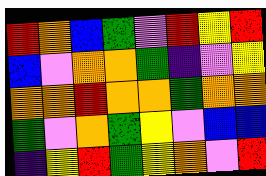[["red", "orange", "blue", "green", "violet", "red", "yellow", "red"], ["blue", "violet", "orange", "orange", "green", "indigo", "violet", "yellow"], ["orange", "orange", "red", "orange", "orange", "green", "orange", "orange"], ["green", "violet", "orange", "green", "yellow", "violet", "blue", "blue"], ["indigo", "yellow", "red", "green", "yellow", "orange", "violet", "red"]]